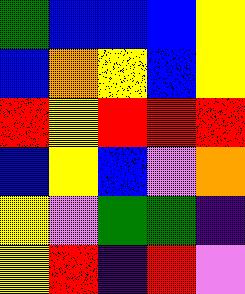[["green", "blue", "blue", "blue", "yellow"], ["blue", "orange", "yellow", "blue", "yellow"], ["red", "yellow", "red", "red", "red"], ["blue", "yellow", "blue", "violet", "orange"], ["yellow", "violet", "green", "green", "indigo"], ["yellow", "red", "indigo", "red", "violet"]]